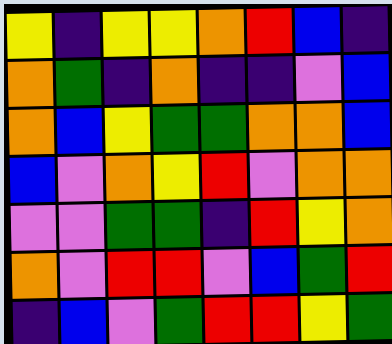[["yellow", "indigo", "yellow", "yellow", "orange", "red", "blue", "indigo"], ["orange", "green", "indigo", "orange", "indigo", "indigo", "violet", "blue"], ["orange", "blue", "yellow", "green", "green", "orange", "orange", "blue"], ["blue", "violet", "orange", "yellow", "red", "violet", "orange", "orange"], ["violet", "violet", "green", "green", "indigo", "red", "yellow", "orange"], ["orange", "violet", "red", "red", "violet", "blue", "green", "red"], ["indigo", "blue", "violet", "green", "red", "red", "yellow", "green"]]